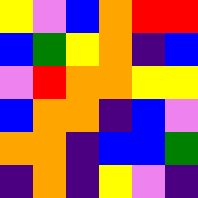[["yellow", "violet", "blue", "orange", "red", "red"], ["blue", "green", "yellow", "orange", "indigo", "blue"], ["violet", "red", "orange", "orange", "yellow", "yellow"], ["blue", "orange", "orange", "indigo", "blue", "violet"], ["orange", "orange", "indigo", "blue", "blue", "green"], ["indigo", "orange", "indigo", "yellow", "violet", "indigo"]]